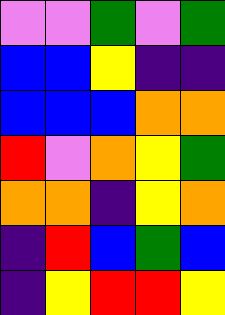[["violet", "violet", "green", "violet", "green"], ["blue", "blue", "yellow", "indigo", "indigo"], ["blue", "blue", "blue", "orange", "orange"], ["red", "violet", "orange", "yellow", "green"], ["orange", "orange", "indigo", "yellow", "orange"], ["indigo", "red", "blue", "green", "blue"], ["indigo", "yellow", "red", "red", "yellow"]]